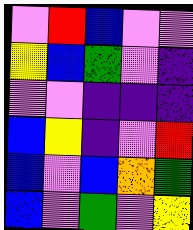[["violet", "red", "blue", "violet", "violet"], ["yellow", "blue", "green", "violet", "indigo"], ["violet", "violet", "indigo", "indigo", "indigo"], ["blue", "yellow", "indigo", "violet", "red"], ["blue", "violet", "blue", "orange", "green"], ["blue", "violet", "green", "violet", "yellow"]]